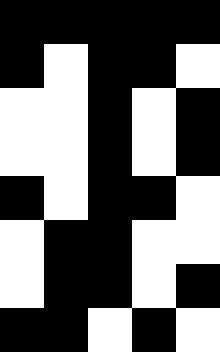[["black", "black", "black", "black", "black"], ["black", "white", "black", "black", "white"], ["white", "white", "black", "white", "black"], ["white", "white", "black", "white", "black"], ["black", "white", "black", "black", "white"], ["white", "black", "black", "white", "white"], ["white", "black", "black", "white", "black"], ["black", "black", "white", "black", "white"]]